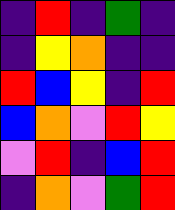[["indigo", "red", "indigo", "green", "indigo"], ["indigo", "yellow", "orange", "indigo", "indigo"], ["red", "blue", "yellow", "indigo", "red"], ["blue", "orange", "violet", "red", "yellow"], ["violet", "red", "indigo", "blue", "red"], ["indigo", "orange", "violet", "green", "red"]]